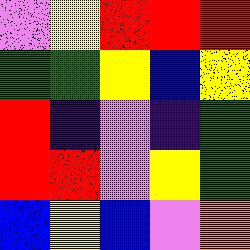[["violet", "yellow", "red", "red", "red"], ["green", "green", "yellow", "blue", "yellow"], ["red", "indigo", "violet", "indigo", "green"], ["red", "red", "violet", "yellow", "green"], ["blue", "yellow", "blue", "violet", "orange"]]